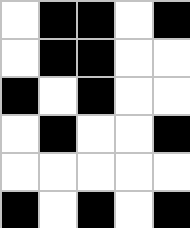[["white", "black", "black", "white", "black"], ["white", "black", "black", "white", "white"], ["black", "white", "black", "white", "white"], ["white", "black", "white", "white", "black"], ["white", "white", "white", "white", "white"], ["black", "white", "black", "white", "black"]]